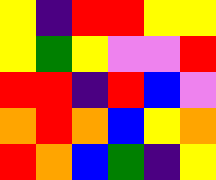[["yellow", "indigo", "red", "red", "yellow", "yellow"], ["yellow", "green", "yellow", "violet", "violet", "red"], ["red", "red", "indigo", "red", "blue", "violet"], ["orange", "red", "orange", "blue", "yellow", "orange"], ["red", "orange", "blue", "green", "indigo", "yellow"]]